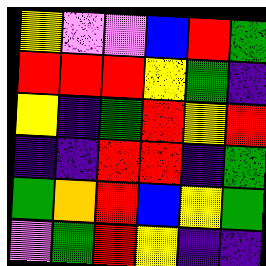[["yellow", "violet", "violet", "blue", "red", "green"], ["red", "red", "red", "yellow", "green", "indigo"], ["yellow", "indigo", "green", "red", "yellow", "red"], ["indigo", "indigo", "red", "red", "indigo", "green"], ["green", "orange", "red", "blue", "yellow", "green"], ["violet", "green", "red", "yellow", "indigo", "indigo"]]